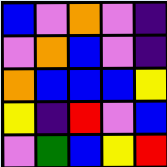[["blue", "violet", "orange", "violet", "indigo"], ["violet", "orange", "blue", "violet", "indigo"], ["orange", "blue", "blue", "blue", "yellow"], ["yellow", "indigo", "red", "violet", "blue"], ["violet", "green", "blue", "yellow", "red"]]